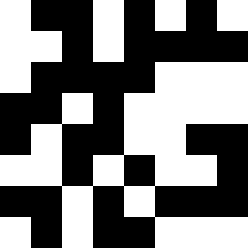[["white", "black", "black", "white", "black", "white", "black", "white"], ["white", "white", "black", "white", "black", "black", "black", "black"], ["white", "black", "black", "black", "black", "white", "white", "white"], ["black", "black", "white", "black", "white", "white", "white", "white"], ["black", "white", "black", "black", "white", "white", "black", "black"], ["white", "white", "black", "white", "black", "white", "white", "black"], ["black", "black", "white", "black", "white", "black", "black", "black"], ["white", "black", "white", "black", "black", "white", "white", "white"]]